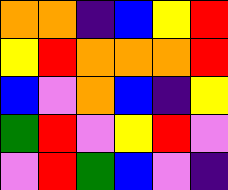[["orange", "orange", "indigo", "blue", "yellow", "red"], ["yellow", "red", "orange", "orange", "orange", "red"], ["blue", "violet", "orange", "blue", "indigo", "yellow"], ["green", "red", "violet", "yellow", "red", "violet"], ["violet", "red", "green", "blue", "violet", "indigo"]]